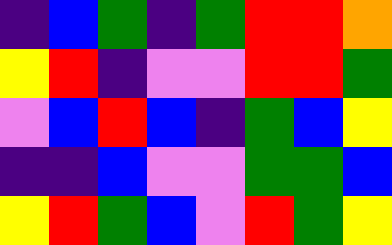[["indigo", "blue", "green", "indigo", "green", "red", "red", "orange"], ["yellow", "red", "indigo", "violet", "violet", "red", "red", "green"], ["violet", "blue", "red", "blue", "indigo", "green", "blue", "yellow"], ["indigo", "indigo", "blue", "violet", "violet", "green", "green", "blue"], ["yellow", "red", "green", "blue", "violet", "red", "green", "yellow"]]